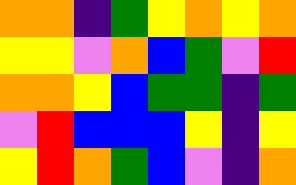[["orange", "orange", "indigo", "green", "yellow", "orange", "yellow", "orange"], ["yellow", "yellow", "violet", "orange", "blue", "green", "violet", "red"], ["orange", "orange", "yellow", "blue", "green", "green", "indigo", "green"], ["violet", "red", "blue", "blue", "blue", "yellow", "indigo", "yellow"], ["yellow", "red", "orange", "green", "blue", "violet", "indigo", "orange"]]